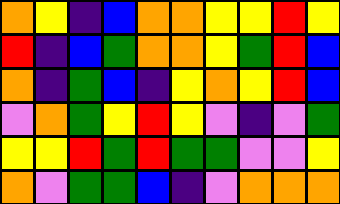[["orange", "yellow", "indigo", "blue", "orange", "orange", "yellow", "yellow", "red", "yellow"], ["red", "indigo", "blue", "green", "orange", "orange", "yellow", "green", "red", "blue"], ["orange", "indigo", "green", "blue", "indigo", "yellow", "orange", "yellow", "red", "blue"], ["violet", "orange", "green", "yellow", "red", "yellow", "violet", "indigo", "violet", "green"], ["yellow", "yellow", "red", "green", "red", "green", "green", "violet", "violet", "yellow"], ["orange", "violet", "green", "green", "blue", "indigo", "violet", "orange", "orange", "orange"]]